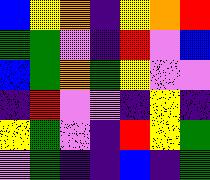[["blue", "yellow", "orange", "indigo", "yellow", "orange", "red"], ["green", "green", "violet", "indigo", "red", "violet", "blue"], ["blue", "green", "orange", "green", "yellow", "violet", "violet"], ["indigo", "red", "violet", "violet", "indigo", "yellow", "indigo"], ["yellow", "green", "violet", "indigo", "red", "yellow", "green"], ["violet", "green", "indigo", "indigo", "blue", "indigo", "green"]]